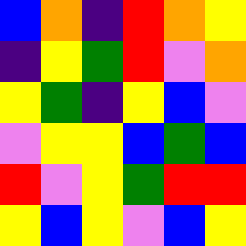[["blue", "orange", "indigo", "red", "orange", "yellow"], ["indigo", "yellow", "green", "red", "violet", "orange"], ["yellow", "green", "indigo", "yellow", "blue", "violet"], ["violet", "yellow", "yellow", "blue", "green", "blue"], ["red", "violet", "yellow", "green", "red", "red"], ["yellow", "blue", "yellow", "violet", "blue", "yellow"]]